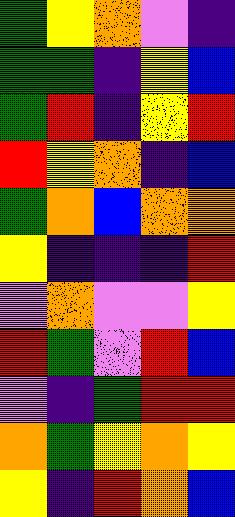[["green", "yellow", "orange", "violet", "indigo"], ["green", "green", "indigo", "yellow", "blue"], ["green", "red", "indigo", "yellow", "red"], ["red", "yellow", "orange", "indigo", "blue"], ["green", "orange", "blue", "orange", "orange"], ["yellow", "indigo", "indigo", "indigo", "red"], ["violet", "orange", "violet", "violet", "yellow"], ["red", "green", "violet", "red", "blue"], ["violet", "indigo", "green", "red", "red"], ["orange", "green", "yellow", "orange", "yellow"], ["yellow", "indigo", "red", "orange", "blue"]]